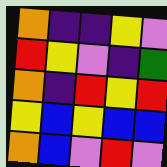[["orange", "indigo", "indigo", "yellow", "violet"], ["red", "yellow", "violet", "indigo", "green"], ["orange", "indigo", "red", "yellow", "red"], ["yellow", "blue", "yellow", "blue", "blue"], ["orange", "blue", "violet", "red", "violet"]]